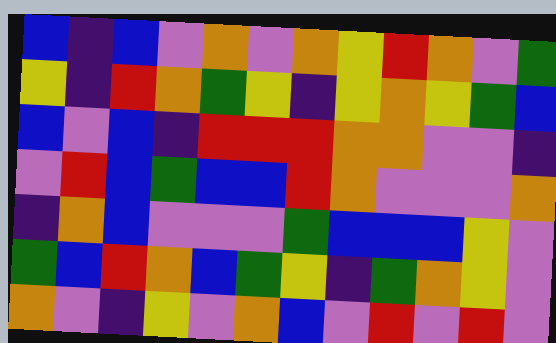[["blue", "indigo", "blue", "violet", "orange", "violet", "orange", "yellow", "red", "orange", "violet", "green"], ["yellow", "indigo", "red", "orange", "green", "yellow", "indigo", "yellow", "orange", "yellow", "green", "blue"], ["blue", "violet", "blue", "indigo", "red", "red", "red", "orange", "orange", "violet", "violet", "indigo"], ["violet", "red", "blue", "green", "blue", "blue", "red", "orange", "violet", "violet", "violet", "orange"], ["indigo", "orange", "blue", "violet", "violet", "violet", "green", "blue", "blue", "blue", "yellow", "violet"], ["green", "blue", "red", "orange", "blue", "green", "yellow", "indigo", "green", "orange", "yellow", "violet"], ["orange", "violet", "indigo", "yellow", "violet", "orange", "blue", "violet", "red", "violet", "red", "violet"]]